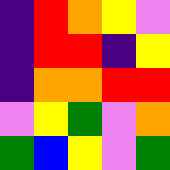[["indigo", "red", "orange", "yellow", "violet"], ["indigo", "red", "red", "indigo", "yellow"], ["indigo", "orange", "orange", "red", "red"], ["violet", "yellow", "green", "violet", "orange"], ["green", "blue", "yellow", "violet", "green"]]